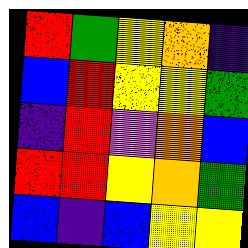[["red", "green", "yellow", "orange", "indigo"], ["blue", "red", "yellow", "yellow", "green"], ["indigo", "red", "violet", "orange", "blue"], ["red", "red", "yellow", "orange", "green"], ["blue", "indigo", "blue", "yellow", "yellow"]]